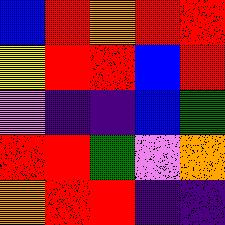[["blue", "red", "orange", "red", "red"], ["yellow", "red", "red", "blue", "red"], ["violet", "indigo", "indigo", "blue", "green"], ["red", "red", "green", "violet", "orange"], ["orange", "red", "red", "indigo", "indigo"]]